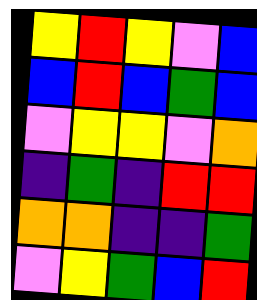[["yellow", "red", "yellow", "violet", "blue"], ["blue", "red", "blue", "green", "blue"], ["violet", "yellow", "yellow", "violet", "orange"], ["indigo", "green", "indigo", "red", "red"], ["orange", "orange", "indigo", "indigo", "green"], ["violet", "yellow", "green", "blue", "red"]]